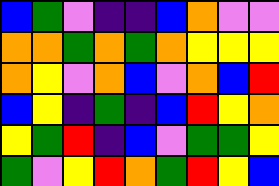[["blue", "green", "violet", "indigo", "indigo", "blue", "orange", "violet", "violet"], ["orange", "orange", "green", "orange", "green", "orange", "yellow", "yellow", "yellow"], ["orange", "yellow", "violet", "orange", "blue", "violet", "orange", "blue", "red"], ["blue", "yellow", "indigo", "green", "indigo", "blue", "red", "yellow", "orange"], ["yellow", "green", "red", "indigo", "blue", "violet", "green", "green", "yellow"], ["green", "violet", "yellow", "red", "orange", "green", "red", "yellow", "blue"]]